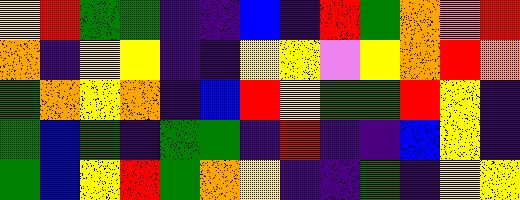[["yellow", "red", "green", "green", "indigo", "indigo", "blue", "indigo", "red", "green", "orange", "orange", "red"], ["orange", "indigo", "yellow", "yellow", "indigo", "indigo", "yellow", "yellow", "violet", "yellow", "orange", "red", "orange"], ["green", "orange", "yellow", "orange", "indigo", "blue", "red", "yellow", "green", "green", "red", "yellow", "indigo"], ["green", "blue", "green", "indigo", "green", "green", "indigo", "red", "indigo", "indigo", "blue", "yellow", "indigo"], ["green", "blue", "yellow", "red", "green", "orange", "yellow", "indigo", "indigo", "green", "indigo", "yellow", "yellow"]]